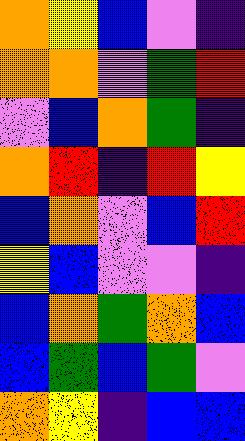[["orange", "yellow", "blue", "violet", "indigo"], ["orange", "orange", "violet", "green", "red"], ["violet", "blue", "orange", "green", "indigo"], ["orange", "red", "indigo", "red", "yellow"], ["blue", "orange", "violet", "blue", "red"], ["yellow", "blue", "violet", "violet", "indigo"], ["blue", "orange", "green", "orange", "blue"], ["blue", "green", "blue", "green", "violet"], ["orange", "yellow", "indigo", "blue", "blue"]]